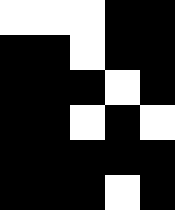[["white", "white", "white", "black", "black"], ["black", "black", "white", "black", "black"], ["black", "black", "black", "white", "black"], ["black", "black", "white", "black", "white"], ["black", "black", "black", "black", "black"], ["black", "black", "black", "white", "black"]]